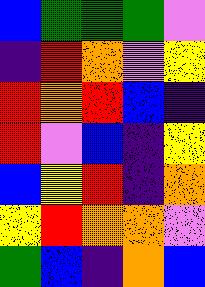[["blue", "green", "green", "green", "violet"], ["indigo", "red", "orange", "violet", "yellow"], ["red", "orange", "red", "blue", "indigo"], ["red", "violet", "blue", "indigo", "yellow"], ["blue", "yellow", "red", "indigo", "orange"], ["yellow", "red", "orange", "orange", "violet"], ["green", "blue", "indigo", "orange", "blue"]]